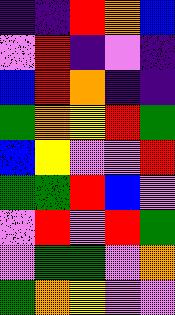[["indigo", "indigo", "red", "orange", "blue"], ["violet", "red", "indigo", "violet", "indigo"], ["blue", "red", "orange", "indigo", "indigo"], ["green", "orange", "yellow", "red", "green"], ["blue", "yellow", "violet", "violet", "red"], ["green", "green", "red", "blue", "violet"], ["violet", "red", "violet", "red", "green"], ["violet", "green", "green", "violet", "orange"], ["green", "orange", "yellow", "violet", "violet"]]